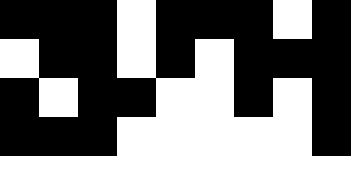[["black", "black", "black", "white", "black", "black", "black", "white", "black"], ["white", "black", "black", "white", "black", "white", "black", "black", "black"], ["black", "white", "black", "black", "white", "white", "black", "white", "black"], ["black", "black", "black", "white", "white", "white", "white", "white", "black"], ["white", "white", "white", "white", "white", "white", "white", "white", "white"]]